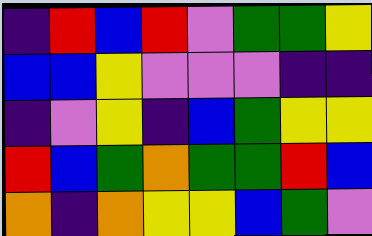[["indigo", "red", "blue", "red", "violet", "green", "green", "yellow"], ["blue", "blue", "yellow", "violet", "violet", "violet", "indigo", "indigo"], ["indigo", "violet", "yellow", "indigo", "blue", "green", "yellow", "yellow"], ["red", "blue", "green", "orange", "green", "green", "red", "blue"], ["orange", "indigo", "orange", "yellow", "yellow", "blue", "green", "violet"]]